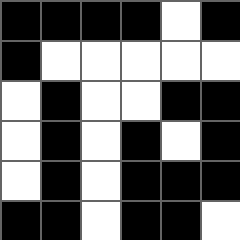[["black", "black", "black", "black", "white", "black"], ["black", "white", "white", "white", "white", "white"], ["white", "black", "white", "white", "black", "black"], ["white", "black", "white", "black", "white", "black"], ["white", "black", "white", "black", "black", "black"], ["black", "black", "white", "black", "black", "white"]]